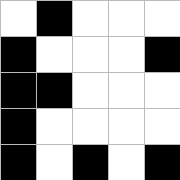[["white", "black", "white", "white", "white"], ["black", "white", "white", "white", "black"], ["black", "black", "white", "white", "white"], ["black", "white", "white", "white", "white"], ["black", "white", "black", "white", "black"]]